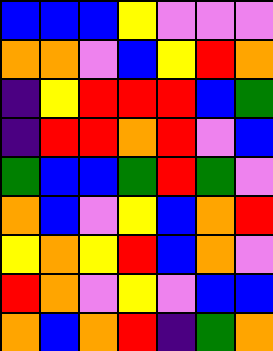[["blue", "blue", "blue", "yellow", "violet", "violet", "violet"], ["orange", "orange", "violet", "blue", "yellow", "red", "orange"], ["indigo", "yellow", "red", "red", "red", "blue", "green"], ["indigo", "red", "red", "orange", "red", "violet", "blue"], ["green", "blue", "blue", "green", "red", "green", "violet"], ["orange", "blue", "violet", "yellow", "blue", "orange", "red"], ["yellow", "orange", "yellow", "red", "blue", "orange", "violet"], ["red", "orange", "violet", "yellow", "violet", "blue", "blue"], ["orange", "blue", "orange", "red", "indigo", "green", "orange"]]